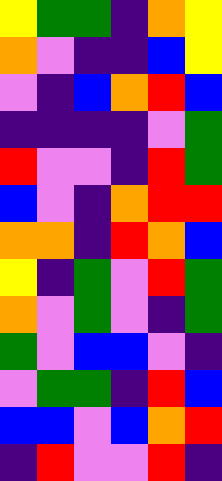[["yellow", "green", "green", "indigo", "orange", "yellow"], ["orange", "violet", "indigo", "indigo", "blue", "yellow"], ["violet", "indigo", "blue", "orange", "red", "blue"], ["indigo", "indigo", "indigo", "indigo", "violet", "green"], ["red", "violet", "violet", "indigo", "red", "green"], ["blue", "violet", "indigo", "orange", "red", "red"], ["orange", "orange", "indigo", "red", "orange", "blue"], ["yellow", "indigo", "green", "violet", "red", "green"], ["orange", "violet", "green", "violet", "indigo", "green"], ["green", "violet", "blue", "blue", "violet", "indigo"], ["violet", "green", "green", "indigo", "red", "blue"], ["blue", "blue", "violet", "blue", "orange", "red"], ["indigo", "red", "violet", "violet", "red", "indigo"]]